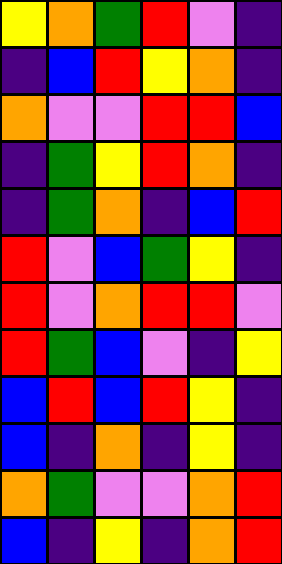[["yellow", "orange", "green", "red", "violet", "indigo"], ["indigo", "blue", "red", "yellow", "orange", "indigo"], ["orange", "violet", "violet", "red", "red", "blue"], ["indigo", "green", "yellow", "red", "orange", "indigo"], ["indigo", "green", "orange", "indigo", "blue", "red"], ["red", "violet", "blue", "green", "yellow", "indigo"], ["red", "violet", "orange", "red", "red", "violet"], ["red", "green", "blue", "violet", "indigo", "yellow"], ["blue", "red", "blue", "red", "yellow", "indigo"], ["blue", "indigo", "orange", "indigo", "yellow", "indigo"], ["orange", "green", "violet", "violet", "orange", "red"], ["blue", "indigo", "yellow", "indigo", "orange", "red"]]